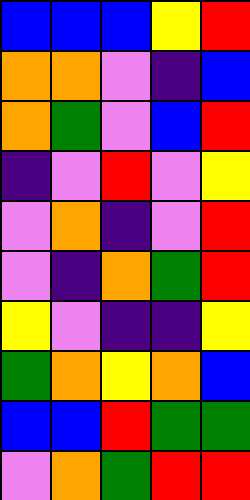[["blue", "blue", "blue", "yellow", "red"], ["orange", "orange", "violet", "indigo", "blue"], ["orange", "green", "violet", "blue", "red"], ["indigo", "violet", "red", "violet", "yellow"], ["violet", "orange", "indigo", "violet", "red"], ["violet", "indigo", "orange", "green", "red"], ["yellow", "violet", "indigo", "indigo", "yellow"], ["green", "orange", "yellow", "orange", "blue"], ["blue", "blue", "red", "green", "green"], ["violet", "orange", "green", "red", "red"]]